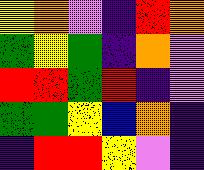[["yellow", "orange", "violet", "indigo", "red", "orange"], ["green", "yellow", "green", "indigo", "orange", "violet"], ["red", "red", "green", "red", "indigo", "violet"], ["green", "green", "yellow", "blue", "orange", "indigo"], ["indigo", "red", "red", "yellow", "violet", "indigo"]]